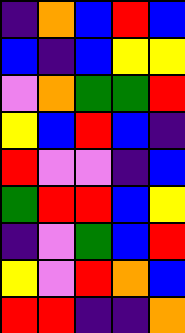[["indigo", "orange", "blue", "red", "blue"], ["blue", "indigo", "blue", "yellow", "yellow"], ["violet", "orange", "green", "green", "red"], ["yellow", "blue", "red", "blue", "indigo"], ["red", "violet", "violet", "indigo", "blue"], ["green", "red", "red", "blue", "yellow"], ["indigo", "violet", "green", "blue", "red"], ["yellow", "violet", "red", "orange", "blue"], ["red", "red", "indigo", "indigo", "orange"]]